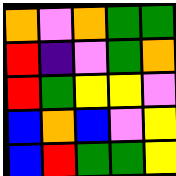[["orange", "violet", "orange", "green", "green"], ["red", "indigo", "violet", "green", "orange"], ["red", "green", "yellow", "yellow", "violet"], ["blue", "orange", "blue", "violet", "yellow"], ["blue", "red", "green", "green", "yellow"]]